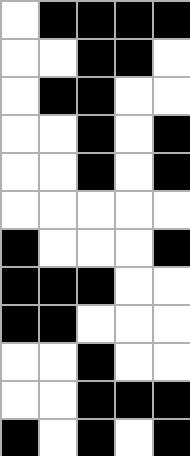[["white", "black", "black", "black", "black"], ["white", "white", "black", "black", "white"], ["white", "black", "black", "white", "white"], ["white", "white", "black", "white", "black"], ["white", "white", "black", "white", "black"], ["white", "white", "white", "white", "white"], ["black", "white", "white", "white", "black"], ["black", "black", "black", "white", "white"], ["black", "black", "white", "white", "white"], ["white", "white", "black", "white", "white"], ["white", "white", "black", "black", "black"], ["black", "white", "black", "white", "black"]]